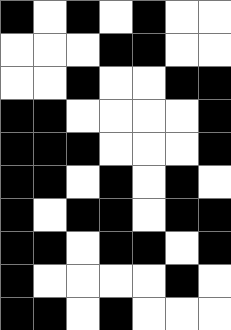[["black", "white", "black", "white", "black", "white", "white"], ["white", "white", "white", "black", "black", "white", "white"], ["white", "white", "black", "white", "white", "black", "black"], ["black", "black", "white", "white", "white", "white", "black"], ["black", "black", "black", "white", "white", "white", "black"], ["black", "black", "white", "black", "white", "black", "white"], ["black", "white", "black", "black", "white", "black", "black"], ["black", "black", "white", "black", "black", "white", "black"], ["black", "white", "white", "white", "white", "black", "white"], ["black", "black", "white", "black", "white", "white", "white"]]